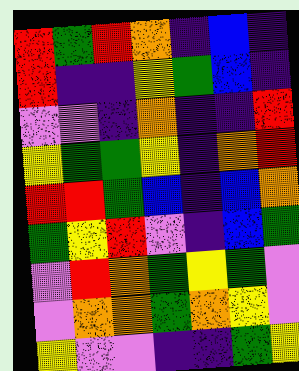[["red", "green", "red", "orange", "indigo", "blue", "indigo"], ["red", "indigo", "indigo", "yellow", "green", "blue", "indigo"], ["violet", "violet", "indigo", "orange", "indigo", "indigo", "red"], ["yellow", "green", "green", "yellow", "indigo", "orange", "red"], ["red", "red", "green", "blue", "indigo", "blue", "orange"], ["green", "yellow", "red", "violet", "indigo", "blue", "green"], ["violet", "red", "orange", "green", "yellow", "green", "violet"], ["violet", "orange", "orange", "green", "orange", "yellow", "violet"], ["yellow", "violet", "violet", "indigo", "indigo", "green", "yellow"]]